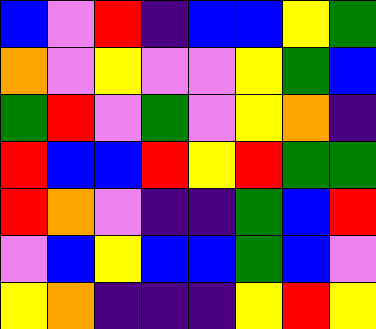[["blue", "violet", "red", "indigo", "blue", "blue", "yellow", "green"], ["orange", "violet", "yellow", "violet", "violet", "yellow", "green", "blue"], ["green", "red", "violet", "green", "violet", "yellow", "orange", "indigo"], ["red", "blue", "blue", "red", "yellow", "red", "green", "green"], ["red", "orange", "violet", "indigo", "indigo", "green", "blue", "red"], ["violet", "blue", "yellow", "blue", "blue", "green", "blue", "violet"], ["yellow", "orange", "indigo", "indigo", "indigo", "yellow", "red", "yellow"]]